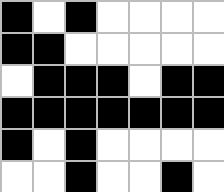[["black", "white", "black", "white", "white", "white", "white"], ["black", "black", "white", "white", "white", "white", "white"], ["white", "black", "black", "black", "white", "black", "black"], ["black", "black", "black", "black", "black", "black", "black"], ["black", "white", "black", "white", "white", "white", "white"], ["white", "white", "black", "white", "white", "black", "white"]]